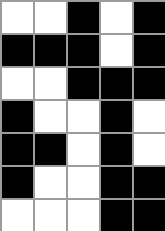[["white", "white", "black", "white", "black"], ["black", "black", "black", "white", "black"], ["white", "white", "black", "black", "black"], ["black", "white", "white", "black", "white"], ["black", "black", "white", "black", "white"], ["black", "white", "white", "black", "black"], ["white", "white", "white", "black", "black"]]